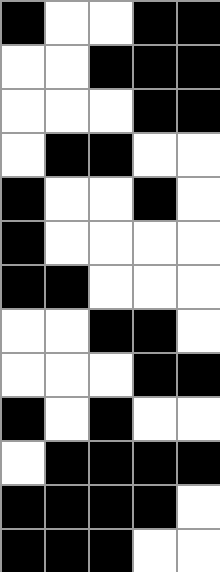[["black", "white", "white", "black", "black"], ["white", "white", "black", "black", "black"], ["white", "white", "white", "black", "black"], ["white", "black", "black", "white", "white"], ["black", "white", "white", "black", "white"], ["black", "white", "white", "white", "white"], ["black", "black", "white", "white", "white"], ["white", "white", "black", "black", "white"], ["white", "white", "white", "black", "black"], ["black", "white", "black", "white", "white"], ["white", "black", "black", "black", "black"], ["black", "black", "black", "black", "white"], ["black", "black", "black", "white", "white"]]